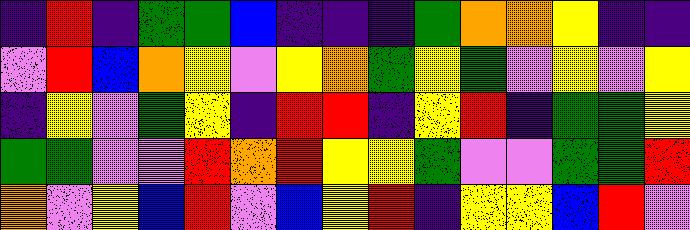[["indigo", "red", "indigo", "green", "green", "blue", "indigo", "indigo", "indigo", "green", "orange", "orange", "yellow", "indigo", "indigo"], ["violet", "red", "blue", "orange", "yellow", "violet", "yellow", "orange", "green", "yellow", "green", "violet", "yellow", "violet", "yellow"], ["indigo", "yellow", "violet", "green", "yellow", "indigo", "red", "red", "indigo", "yellow", "red", "indigo", "green", "green", "yellow"], ["green", "green", "violet", "violet", "red", "orange", "red", "yellow", "yellow", "green", "violet", "violet", "green", "green", "red"], ["orange", "violet", "yellow", "blue", "red", "violet", "blue", "yellow", "red", "indigo", "yellow", "yellow", "blue", "red", "violet"]]